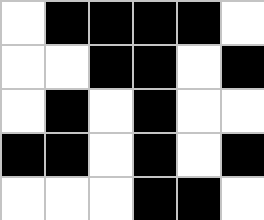[["white", "black", "black", "black", "black", "white"], ["white", "white", "black", "black", "white", "black"], ["white", "black", "white", "black", "white", "white"], ["black", "black", "white", "black", "white", "black"], ["white", "white", "white", "black", "black", "white"]]